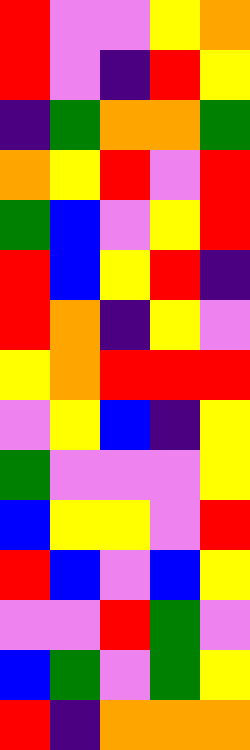[["red", "violet", "violet", "yellow", "orange"], ["red", "violet", "indigo", "red", "yellow"], ["indigo", "green", "orange", "orange", "green"], ["orange", "yellow", "red", "violet", "red"], ["green", "blue", "violet", "yellow", "red"], ["red", "blue", "yellow", "red", "indigo"], ["red", "orange", "indigo", "yellow", "violet"], ["yellow", "orange", "red", "red", "red"], ["violet", "yellow", "blue", "indigo", "yellow"], ["green", "violet", "violet", "violet", "yellow"], ["blue", "yellow", "yellow", "violet", "red"], ["red", "blue", "violet", "blue", "yellow"], ["violet", "violet", "red", "green", "violet"], ["blue", "green", "violet", "green", "yellow"], ["red", "indigo", "orange", "orange", "orange"]]